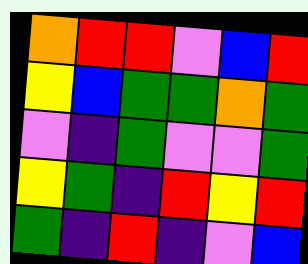[["orange", "red", "red", "violet", "blue", "red"], ["yellow", "blue", "green", "green", "orange", "green"], ["violet", "indigo", "green", "violet", "violet", "green"], ["yellow", "green", "indigo", "red", "yellow", "red"], ["green", "indigo", "red", "indigo", "violet", "blue"]]